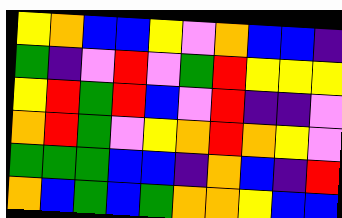[["yellow", "orange", "blue", "blue", "yellow", "violet", "orange", "blue", "blue", "indigo"], ["green", "indigo", "violet", "red", "violet", "green", "red", "yellow", "yellow", "yellow"], ["yellow", "red", "green", "red", "blue", "violet", "red", "indigo", "indigo", "violet"], ["orange", "red", "green", "violet", "yellow", "orange", "red", "orange", "yellow", "violet"], ["green", "green", "green", "blue", "blue", "indigo", "orange", "blue", "indigo", "red"], ["orange", "blue", "green", "blue", "green", "orange", "orange", "yellow", "blue", "blue"]]